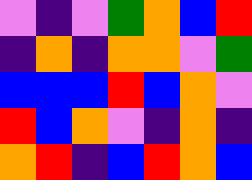[["violet", "indigo", "violet", "green", "orange", "blue", "red"], ["indigo", "orange", "indigo", "orange", "orange", "violet", "green"], ["blue", "blue", "blue", "red", "blue", "orange", "violet"], ["red", "blue", "orange", "violet", "indigo", "orange", "indigo"], ["orange", "red", "indigo", "blue", "red", "orange", "blue"]]